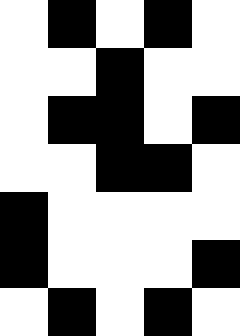[["white", "black", "white", "black", "white"], ["white", "white", "black", "white", "white"], ["white", "black", "black", "white", "black"], ["white", "white", "black", "black", "white"], ["black", "white", "white", "white", "white"], ["black", "white", "white", "white", "black"], ["white", "black", "white", "black", "white"]]